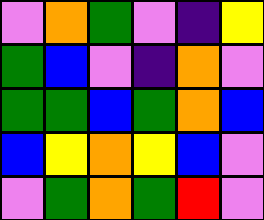[["violet", "orange", "green", "violet", "indigo", "yellow"], ["green", "blue", "violet", "indigo", "orange", "violet"], ["green", "green", "blue", "green", "orange", "blue"], ["blue", "yellow", "orange", "yellow", "blue", "violet"], ["violet", "green", "orange", "green", "red", "violet"]]